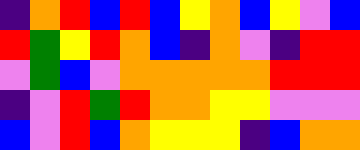[["indigo", "orange", "red", "blue", "red", "blue", "yellow", "orange", "blue", "yellow", "violet", "blue"], ["red", "green", "yellow", "red", "orange", "blue", "indigo", "orange", "violet", "indigo", "red", "red"], ["violet", "green", "blue", "violet", "orange", "orange", "orange", "orange", "orange", "red", "red", "red"], ["indigo", "violet", "red", "green", "red", "orange", "orange", "yellow", "yellow", "violet", "violet", "violet"], ["blue", "violet", "red", "blue", "orange", "yellow", "yellow", "yellow", "indigo", "blue", "orange", "orange"]]